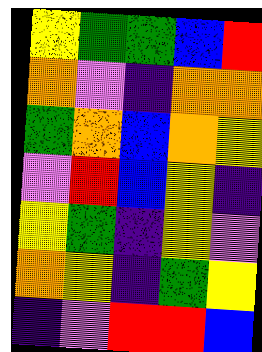[["yellow", "green", "green", "blue", "red"], ["orange", "violet", "indigo", "orange", "orange"], ["green", "orange", "blue", "orange", "yellow"], ["violet", "red", "blue", "yellow", "indigo"], ["yellow", "green", "indigo", "yellow", "violet"], ["orange", "yellow", "indigo", "green", "yellow"], ["indigo", "violet", "red", "red", "blue"]]